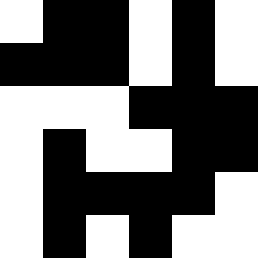[["white", "black", "black", "white", "black", "white"], ["black", "black", "black", "white", "black", "white"], ["white", "white", "white", "black", "black", "black"], ["white", "black", "white", "white", "black", "black"], ["white", "black", "black", "black", "black", "white"], ["white", "black", "white", "black", "white", "white"]]